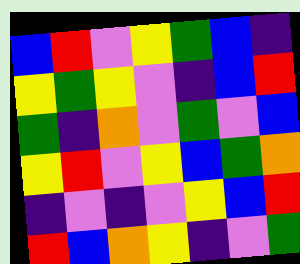[["blue", "red", "violet", "yellow", "green", "blue", "indigo"], ["yellow", "green", "yellow", "violet", "indigo", "blue", "red"], ["green", "indigo", "orange", "violet", "green", "violet", "blue"], ["yellow", "red", "violet", "yellow", "blue", "green", "orange"], ["indigo", "violet", "indigo", "violet", "yellow", "blue", "red"], ["red", "blue", "orange", "yellow", "indigo", "violet", "green"]]